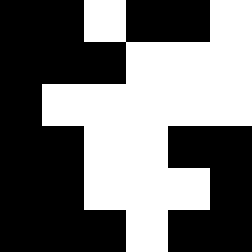[["black", "black", "white", "black", "black", "white"], ["black", "black", "black", "white", "white", "white"], ["black", "white", "white", "white", "white", "white"], ["black", "black", "white", "white", "black", "black"], ["black", "black", "white", "white", "white", "black"], ["black", "black", "black", "white", "black", "black"]]